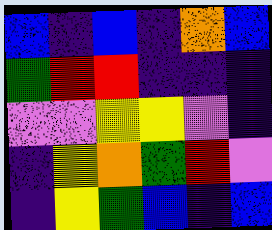[["blue", "indigo", "blue", "indigo", "orange", "blue"], ["green", "red", "red", "indigo", "indigo", "indigo"], ["violet", "violet", "yellow", "yellow", "violet", "indigo"], ["indigo", "yellow", "orange", "green", "red", "violet"], ["indigo", "yellow", "green", "blue", "indigo", "blue"]]